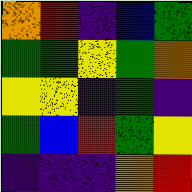[["orange", "red", "indigo", "blue", "green"], ["green", "green", "yellow", "green", "orange"], ["yellow", "yellow", "indigo", "green", "indigo"], ["green", "blue", "red", "green", "yellow"], ["indigo", "indigo", "indigo", "orange", "red"]]